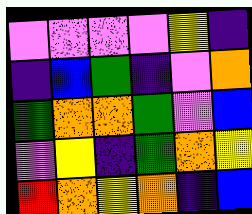[["violet", "violet", "violet", "violet", "yellow", "indigo"], ["indigo", "blue", "green", "indigo", "violet", "orange"], ["green", "orange", "orange", "green", "violet", "blue"], ["violet", "yellow", "indigo", "green", "orange", "yellow"], ["red", "orange", "yellow", "orange", "indigo", "blue"]]